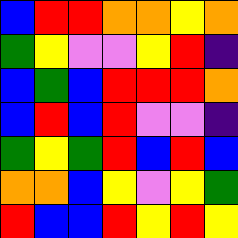[["blue", "red", "red", "orange", "orange", "yellow", "orange"], ["green", "yellow", "violet", "violet", "yellow", "red", "indigo"], ["blue", "green", "blue", "red", "red", "red", "orange"], ["blue", "red", "blue", "red", "violet", "violet", "indigo"], ["green", "yellow", "green", "red", "blue", "red", "blue"], ["orange", "orange", "blue", "yellow", "violet", "yellow", "green"], ["red", "blue", "blue", "red", "yellow", "red", "yellow"]]